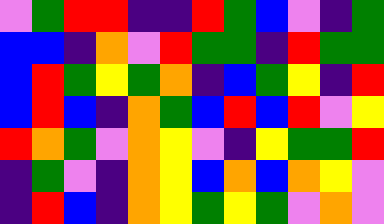[["violet", "green", "red", "red", "indigo", "indigo", "red", "green", "blue", "violet", "indigo", "green"], ["blue", "blue", "indigo", "orange", "violet", "red", "green", "green", "indigo", "red", "green", "green"], ["blue", "red", "green", "yellow", "green", "orange", "indigo", "blue", "green", "yellow", "indigo", "red"], ["blue", "red", "blue", "indigo", "orange", "green", "blue", "red", "blue", "red", "violet", "yellow"], ["red", "orange", "green", "violet", "orange", "yellow", "violet", "indigo", "yellow", "green", "green", "red"], ["indigo", "green", "violet", "indigo", "orange", "yellow", "blue", "orange", "blue", "orange", "yellow", "violet"], ["indigo", "red", "blue", "indigo", "orange", "yellow", "green", "yellow", "green", "violet", "orange", "violet"]]